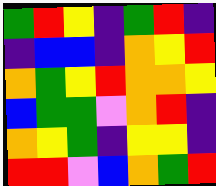[["green", "red", "yellow", "indigo", "green", "red", "indigo"], ["indigo", "blue", "blue", "indigo", "orange", "yellow", "red"], ["orange", "green", "yellow", "red", "orange", "orange", "yellow"], ["blue", "green", "green", "violet", "orange", "red", "indigo"], ["orange", "yellow", "green", "indigo", "yellow", "yellow", "indigo"], ["red", "red", "violet", "blue", "orange", "green", "red"]]